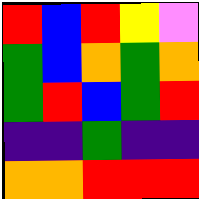[["red", "blue", "red", "yellow", "violet"], ["green", "blue", "orange", "green", "orange"], ["green", "red", "blue", "green", "red"], ["indigo", "indigo", "green", "indigo", "indigo"], ["orange", "orange", "red", "red", "red"]]